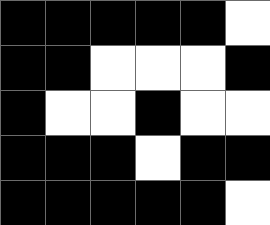[["black", "black", "black", "black", "black", "white"], ["black", "black", "white", "white", "white", "black"], ["black", "white", "white", "black", "white", "white"], ["black", "black", "black", "white", "black", "black"], ["black", "black", "black", "black", "black", "white"]]